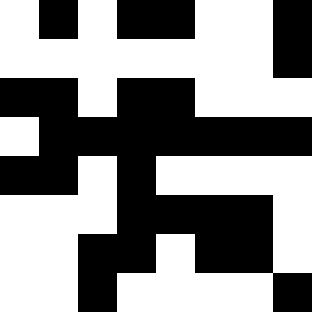[["white", "black", "white", "black", "black", "white", "white", "black"], ["white", "white", "white", "white", "white", "white", "white", "black"], ["black", "black", "white", "black", "black", "white", "white", "white"], ["white", "black", "black", "black", "black", "black", "black", "black"], ["black", "black", "white", "black", "white", "white", "white", "white"], ["white", "white", "white", "black", "black", "black", "black", "white"], ["white", "white", "black", "black", "white", "black", "black", "white"], ["white", "white", "black", "white", "white", "white", "white", "black"]]